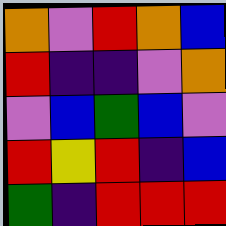[["orange", "violet", "red", "orange", "blue"], ["red", "indigo", "indigo", "violet", "orange"], ["violet", "blue", "green", "blue", "violet"], ["red", "yellow", "red", "indigo", "blue"], ["green", "indigo", "red", "red", "red"]]